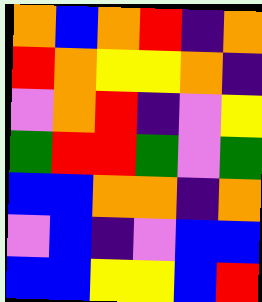[["orange", "blue", "orange", "red", "indigo", "orange"], ["red", "orange", "yellow", "yellow", "orange", "indigo"], ["violet", "orange", "red", "indigo", "violet", "yellow"], ["green", "red", "red", "green", "violet", "green"], ["blue", "blue", "orange", "orange", "indigo", "orange"], ["violet", "blue", "indigo", "violet", "blue", "blue"], ["blue", "blue", "yellow", "yellow", "blue", "red"]]